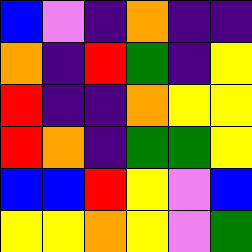[["blue", "violet", "indigo", "orange", "indigo", "indigo"], ["orange", "indigo", "red", "green", "indigo", "yellow"], ["red", "indigo", "indigo", "orange", "yellow", "yellow"], ["red", "orange", "indigo", "green", "green", "yellow"], ["blue", "blue", "red", "yellow", "violet", "blue"], ["yellow", "yellow", "orange", "yellow", "violet", "green"]]